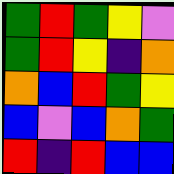[["green", "red", "green", "yellow", "violet"], ["green", "red", "yellow", "indigo", "orange"], ["orange", "blue", "red", "green", "yellow"], ["blue", "violet", "blue", "orange", "green"], ["red", "indigo", "red", "blue", "blue"]]